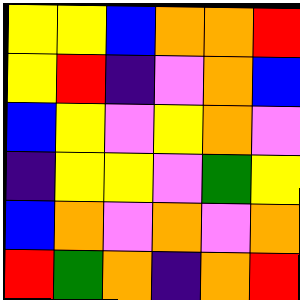[["yellow", "yellow", "blue", "orange", "orange", "red"], ["yellow", "red", "indigo", "violet", "orange", "blue"], ["blue", "yellow", "violet", "yellow", "orange", "violet"], ["indigo", "yellow", "yellow", "violet", "green", "yellow"], ["blue", "orange", "violet", "orange", "violet", "orange"], ["red", "green", "orange", "indigo", "orange", "red"]]